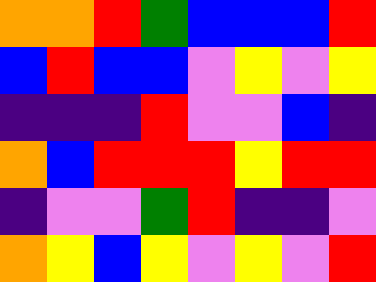[["orange", "orange", "red", "green", "blue", "blue", "blue", "red"], ["blue", "red", "blue", "blue", "violet", "yellow", "violet", "yellow"], ["indigo", "indigo", "indigo", "red", "violet", "violet", "blue", "indigo"], ["orange", "blue", "red", "red", "red", "yellow", "red", "red"], ["indigo", "violet", "violet", "green", "red", "indigo", "indigo", "violet"], ["orange", "yellow", "blue", "yellow", "violet", "yellow", "violet", "red"]]